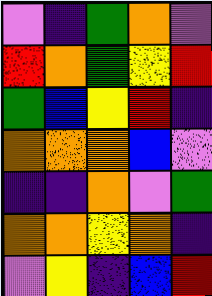[["violet", "indigo", "green", "orange", "violet"], ["red", "orange", "green", "yellow", "red"], ["green", "blue", "yellow", "red", "indigo"], ["orange", "orange", "orange", "blue", "violet"], ["indigo", "indigo", "orange", "violet", "green"], ["orange", "orange", "yellow", "orange", "indigo"], ["violet", "yellow", "indigo", "blue", "red"]]